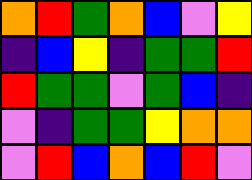[["orange", "red", "green", "orange", "blue", "violet", "yellow"], ["indigo", "blue", "yellow", "indigo", "green", "green", "red"], ["red", "green", "green", "violet", "green", "blue", "indigo"], ["violet", "indigo", "green", "green", "yellow", "orange", "orange"], ["violet", "red", "blue", "orange", "blue", "red", "violet"]]